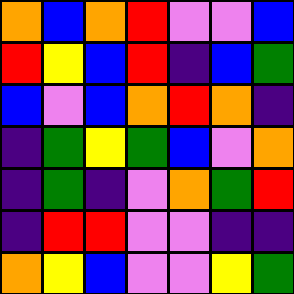[["orange", "blue", "orange", "red", "violet", "violet", "blue"], ["red", "yellow", "blue", "red", "indigo", "blue", "green"], ["blue", "violet", "blue", "orange", "red", "orange", "indigo"], ["indigo", "green", "yellow", "green", "blue", "violet", "orange"], ["indigo", "green", "indigo", "violet", "orange", "green", "red"], ["indigo", "red", "red", "violet", "violet", "indigo", "indigo"], ["orange", "yellow", "blue", "violet", "violet", "yellow", "green"]]